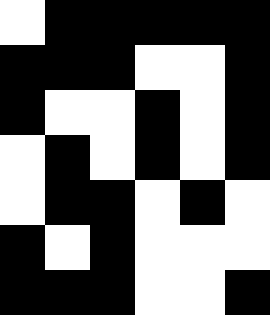[["white", "black", "black", "black", "black", "black"], ["black", "black", "black", "white", "white", "black"], ["black", "white", "white", "black", "white", "black"], ["white", "black", "white", "black", "white", "black"], ["white", "black", "black", "white", "black", "white"], ["black", "white", "black", "white", "white", "white"], ["black", "black", "black", "white", "white", "black"]]